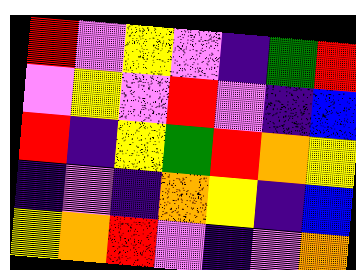[["red", "violet", "yellow", "violet", "indigo", "green", "red"], ["violet", "yellow", "violet", "red", "violet", "indigo", "blue"], ["red", "indigo", "yellow", "green", "red", "orange", "yellow"], ["indigo", "violet", "indigo", "orange", "yellow", "indigo", "blue"], ["yellow", "orange", "red", "violet", "indigo", "violet", "orange"]]